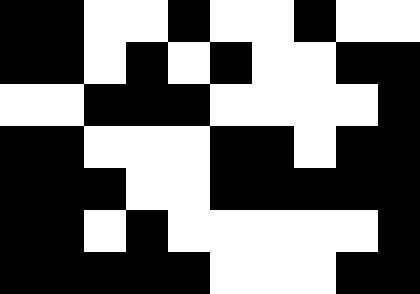[["black", "black", "white", "white", "black", "white", "white", "black", "white", "white"], ["black", "black", "white", "black", "white", "black", "white", "white", "black", "black"], ["white", "white", "black", "black", "black", "white", "white", "white", "white", "black"], ["black", "black", "white", "white", "white", "black", "black", "white", "black", "black"], ["black", "black", "black", "white", "white", "black", "black", "black", "black", "black"], ["black", "black", "white", "black", "white", "white", "white", "white", "white", "black"], ["black", "black", "black", "black", "black", "white", "white", "white", "black", "black"]]